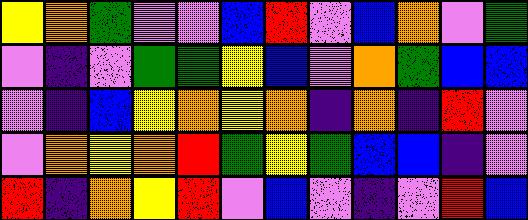[["yellow", "orange", "green", "violet", "violet", "blue", "red", "violet", "blue", "orange", "violet", "green"], ["violet", "indigo", "violet", "green", "green", "yellow", "blue", "violet", "orange", "green", "blue", "blue"], ["violet", "indigo", "blue", "yellow", "orange", "yellow", "orange", "indigo", "orange", "indigo", "red", "violet"], ["violet", "orange", "yellow", "orange", "red", "green", "yellow", "green", "blue", "blue", "indigo", "violet"], ["red", "indigo", "orange", "yellow", "red", "violet", "blue", "violet", "indigo", "violet", "red", "blue"]]